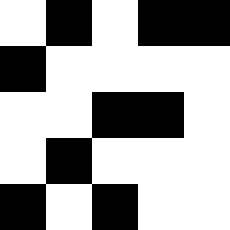[["white", "black", "white", "black", "black"], ["black", "white", "white", "white", "white"], ["white", "white", "black", "black", "white"], ["white", "black", "white", "white", "white"], ["black", "white", "black", "white", "white"]]